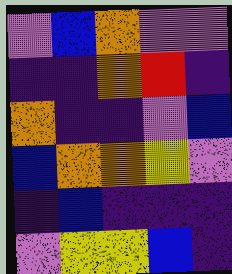[["violet", "blue", "orange", "violet", "violet"], ["indigo", "indigo", "orange", "red", "indigo"], ["orange", "indigo", "indigo", "violet", "blue"], ["blue", "orange", "orange", "yellow", "violet"], ["indigo", "blue", "indigo", "indigo", "indigo"], ["violet", "yellow", "yellow", "blue", "indigo"]]